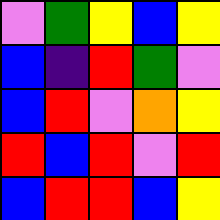[["violet", "green", "yellow", "blue", "yellow"], ["blue", "indigo", "red", "green", "violet"], ["blue", "red", "violet", "orange", "yellow"], ["red", "blue", "red", "violet", "red"], ["blue", "red", "red", "blue", "yellow"]]